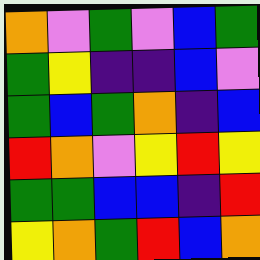[["orange", "violet", "green", "violet", "blue", "green"], ["green", "yellow", "indigo", "indigo", "blue", "violet"], ["green", "blue", "green", "orange", "indigo", "blue"], ["red", "orange", "violet", "yellow", "red", "yellow"], ["green", "green", "blue", "blue", "indigo", "red"], ["yellow", "orange", "green", "red", "blue", "orange"]]